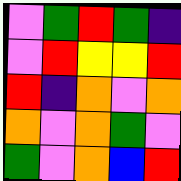[["violet", "green", "red", "green", "indigo"], ["violet", "red", "yellow", "yellow", "red"], ["red", "indigo", "orange", "violet", "orange"], ["orange", "violet", "orange", "green", "violet"], ["green", "violet", "orange", "blue", "red"]]